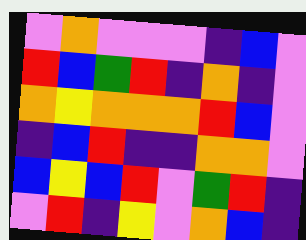[["violet", "orange", "violet", "violet", "violet", "indigo", "blue", "violet"], ["red", "blue", "green", "red", "indigo", "orange", "indigo", "violet"], ["orange", "yellow", "orange", "orange", "orange", "red", "blue", "violet"], ["indigo", "blue", "red", "indigo", "indigo", "orange", "orange", "violet"], ["blue", "yellow", "blue", "red", "violet", "green", "red", "indigo"], ["violet", "red", "indigo", "yellow", "violet", "orange", "blue", "indigo"]]